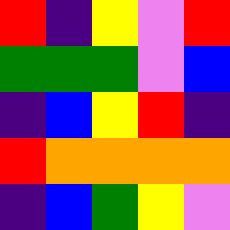[["red", "indigo", "yellow", "violet", "red"], ["green", "green", "green", "violet", "blue"], ["indigo", "blue", "yellow", "red", "indigo"], ["red", "orange", "orange", "orange", "orange"], ["indigo", "blue", "green", "yellow", "violet"]]